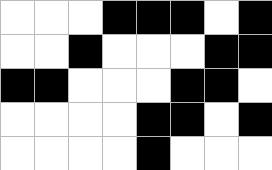[["white", "white", "white", "black", "black", "black", "white", "black"], ["white", "white", "black", "white", "white", "white", "black", "black"], ["black", "black", "white", "white", "white", "black", "black", "white"], ["white", "white", "white", "white", "black", "black", "white", "black"], ["white", "white", "white", "white", "black", "white", "white", "white"]]